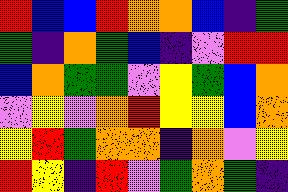[["red", "blue", "blue", "red", "orange", "orange", "blue", "indigo", "green"], ["green", "indigo", "orange", "green", "blue", "indigo", "violet", "red", "red"], ["blue", "orange", "green", "green", "violet", "yellow", "green", "blue", "orange"], ["violet", "yellow", "violet", "orange", "red", "yellow", "yellow", "blue", "orange"], ["yellow", "red", "green", "orange", "orange", "indigo", "orange", "violet", "yellow"], ["red", "yellow", "indigo", "red", "violet", "green", "orange", "green", "indigo"]]